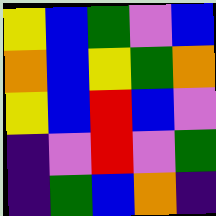[["yellow", "blue", "green", "violet", "blue"], ["orange", "blue", "yellow", "green", "orange"], ["yellow", "blue", "red", "blue", "violet"], ["indigo", "violet", "red", "violet", "green"], ["indigo", "green", "blue", "orange", "indigo"]]